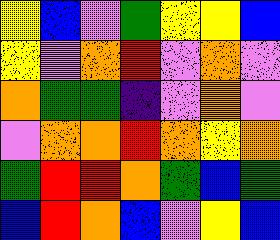[["yellow", "blue", "violet", "green", "yellow", "yellow", "blue"], ["yellow", "violet", "orange", "red", "violet", "orange", "violet"], ["orange", "green", "green", "indigo", "violet", "orange", "violet"], ["violet", "orange", "orange", "red", "orange", "yellow", "orange"], ["green", "red", "red", "orange", "green", "blue", "green"], ["blue", "red", "orange", "blue", "violet", "yellow", "blue"]]